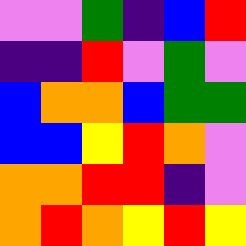[["violet", "violet", "green", "indigo", "blue", "red"], ["indigo", "indigo", "red", "violet", "green", "violet"], ["blue", "orange", "orange", "blue", "green", "green"], ["blue", "blue", "yellow", "red", "orange", "violet"], ["orange", "orange", "red", "red", "indigo", "violet"], ["orange", "red", "orange", "yellow", "red", "yellow"]]